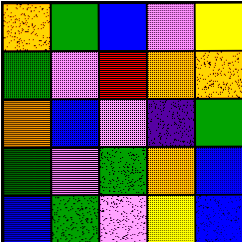[["orange", "green", "blue", "violet", "yellow"], ["green", "violet", "red", "orange", "orange"], ["orange", "blue", "violet", "indigo", "green"], ["green", "violet", "green", "orange", "blue"], ["blue", "green", "violet", "yellow", "blue"]]